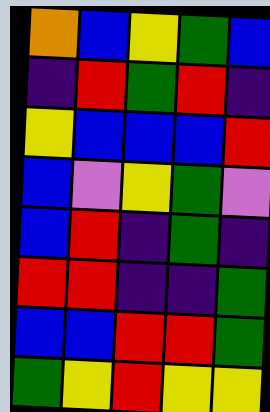[["orange", "blue", "yellow", "green", "blue"], ["indigo", "red", "green", "red", "indigo"], ["yellow", "blue", "blue", "blue", "red"], ["blue", "violet", "yellow", "green", "violet"], ["blue", "red", "indigo", "green", "indigo"], ["red", "red", "indigo", "indigo", "green"], ["blue", "blue", "red", "red", "green"], ["green", "yellow", "red", "yellow", "yellow"]]